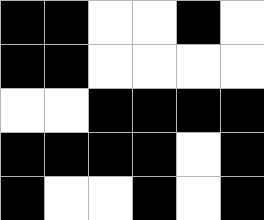[["black", "black", "white", "white", "black", "white"], ["black", "black", "white", "white", "white", "white"], ["white", "white", "black", "black", "black", "black"], ["black", "black", "black", "black", "white", "black"], ["black", "white", "white", "black", "white", "black"]]